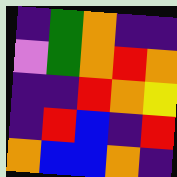[["indigo", "green", "orange", "indigo", "indigo"], ["violet", "green", "orange", "red", "orange"], ["indigo", "indigo", "red", "orange", "yellow"], ["indigo", "red", "blue", "indigo", "red"], ["orange", "blue", "blue", "orange", "indigo"]]